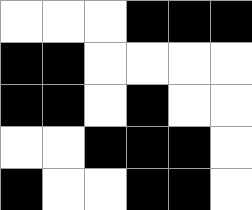[["white", "white", "white", "black", "black", "black"], ["black", "black", "white", "white", "white", "white"], ["black", "black", "white", "black", "white", "white"], ["white", "white", "black", "black", "black", "white"], ["black", "white", "white", "black", "black", "white"]]